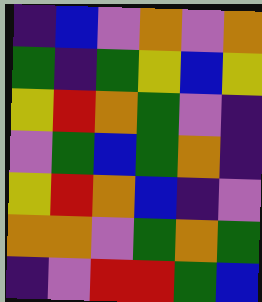[["indigo", "blue", "violet", "orange", "violet", "orange"], ["green", "indigo", "green", "yellow", "blue", "yellow"], ["yellow", "red", "orange", "green", "violet", "indigo"], ["violet", "green", "blue", "green", "orange", "indigo"], ["yellow", "red", "orange", "blue", "indigo", "violet"], ["orange", "orange", "violet", "green", "orange", "green"], ["indigo", "violet", "red", "red", "green", "blue"]]